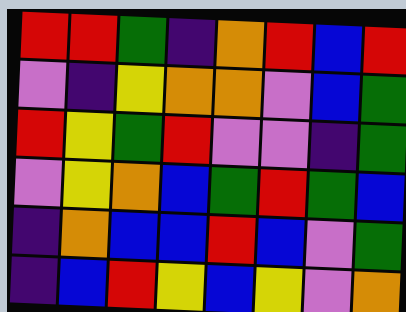[["red", "red", "green", "indigo", "orange", "red", "blue", "red"], ["violet", "indigo", "yellow", "orange", "orange", "violet", "blue", "green"], ["red", "yellow", "green", "red", "violet", "violet", "indigo", "green"], ["violet", "yellow", "orange", "blue", "green", "red", "green", "blue"], ["indigo", "orange", "blue", "blue", "red", "blue", "violet", "green"], ["indigo", "blue", "red", "yellow", "blue", "yellow", "violet", "orange"]]